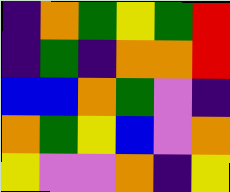[["indigo", "orange", "green", "yellow", "green", "red"], ["indigo", "green", "indigo", "orange", "orange", "red"], ["blue", "blue", "orange", "green", "violet", "indigo"], ["orange", "green", "yellow", "blue", "violet", "orange"], ["yellow", "violet", "violet", "orange", "indigo", "yellow"]]